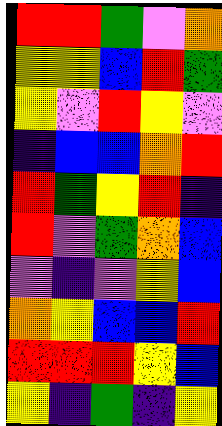[["red", "red", "green", "violet", "orange"], ["yellow", "yellow", "blue", "red", "green"], ["yellow", "violet", "red", "yellow", "violet"], ["indigo", "blue", "blue", "orange", "red"], ["red", "green", "yellow", "red", "indigo"], ["red", "violet", "green", "orange", "blue"], ["violet", "indigo", "violet", "yellow", "blue"], ["orange", "yellow", "blue", "blue", "red"], ["red", "red", "red", "yellow", "blue"], ["yellow", "indigo", "green", "indigo", "yellow"]]